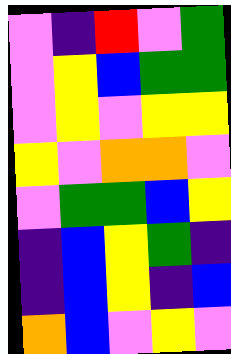[["violet", "indigo", "red", "violet", "green"], ["violet", "yellow", "blue", "green", "green"], ["violet", "yellow", "violet", "yellow", "yellow"], ["yellow", "violet", "orange", "orange", "violet"], ["violet", "green", "green", "blue", "yellow"], ["indigo", "blue", "yellow", "green", "indigo"], ["indigo", "blue", "yellow", "indigo", "blue"], ["orange", "blue", "violet", "yellow", "violet"]]